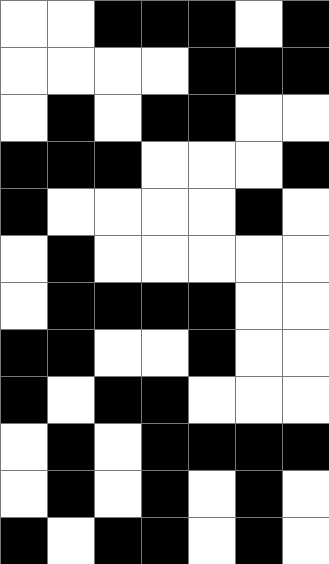[["white", "white", "black", "black", "black", "white", "black"], ["white", "white", "white", "white", "black", "black", "black"], ["white", "black", "white", "black", "black", "white", "white"], ["black", "black", "black", "white", "white", "white", "black"], ["black", "white", "white", "white", "white", "black", "white"], ["white", "black", "white", "white", "white", "white", "white"], ["white", "black", "black", "black", "black", "white", "white"], ["black", "black", "white", "white", "black", "white", "white"], ["black", "white", "black", "black", "white", "white", "white"], ["white", "black", "white", "black", "black", "black", "black"], ["white", "black", "white", "black", "white", "black", "white"], ["black", "white", "black", "black", "white", "black", "white"]]